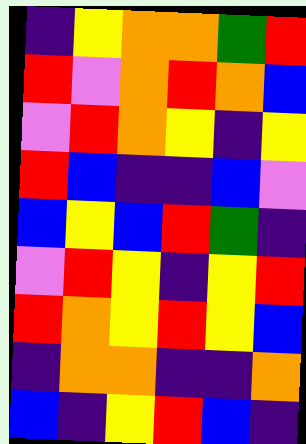[["indigo", "yellow", "orange", "orange", "green", "red"], ["red", "violet", "orange", "red", "orange", "blue"], ["violet", "red", "orange", "yellow", "indigo", "yellow"], ["red", "blue", "indigo", "indigo", "blue", "violet"], ["blue", "yellow", "blue", "red", "green", "indigo"], ["violet", "red", "yellow", "indigo", "yellow", "red"], ["red", "orange", "yellow", "red", "yellow", "blue"], ["indigo", "orange", "orange", "indigo", "indigo", "orange"], ["blue", "indigo", "yellow", "red", "blue", "indigo"]]